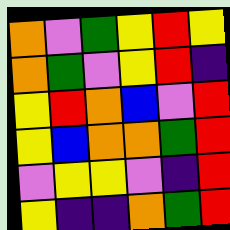[["orange", "violet", "green", "yellow", "red", "yellow"], ["orange", "green", "violet", "yellow", "red", "indigo"], ["yellow", "red", "orange", "blue", "violet", "red"], ["yellow", "blue", "orange", "orange", "green", "red"], ["violet", "yellow", "yellow", "violet", "indigo", "red"], ["yellow", "indigo", "indigo", "orange", "green", "red"]]